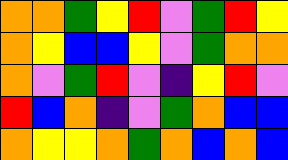[["orange", "orange", "green", "yellow", "red", "violet", "green", "red", "yellow"], ["orange", "yellow", "blue", "blue", "yellow", "violet", "green", "orange", "orange"], ["orange", "violet", "green", "red", "violet", "indigo", "yellow", "red", "violet"], ["red", "blue", "orange", "indigo", "violet", "green", "orange", "blue", "blue"], ["orange", "yellow", "yellow", "orange", "green", "orange", "blue", "orange", "blue"]]